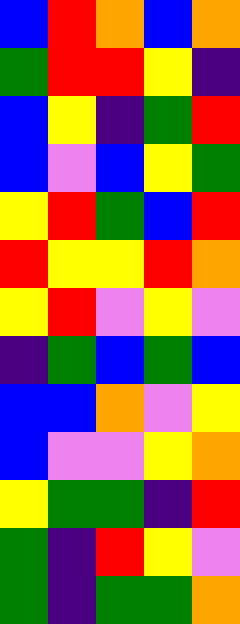[["blue", "red", "orange", "blue", "orange"], ["green", "red", "red", "yellow", "indigo"], ["blue", "yellow", "indigo", "green", "red"], ["blue", "violet", "blue", "yellow", "green"], ["yellow", "red", "green", "blue", "red"], ["red", "yellow", "yellow", "red", "orange"], ["yellow", "red", "violet", "yellow", "violet"], ["indigo", "green", "blue", "green", "blue"], ["blue", "blue", "orange", "violet", "yellow"], ["blue", "violet", "violet", "yellow", "orange"], ["yellow", "green", "green", "indigo", "red"], ["green", "indigo", "red", "yellow", "violet"], ["green", "indigo", "green", "green", "orange"]]